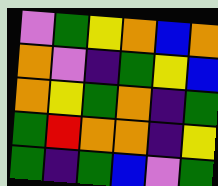[["violet", "green", "yellow", "orange", "blue", "orange"], ["orange", "violet", "indigo", "green", "yellow", "blue"], ["orange", "yellow", "green", "orange", "indigo", "green"], ["green", "red", "orange", "orange", "indigo", "yellow"], ["green", "indigo", "green", "blue", "violet", "green"]]